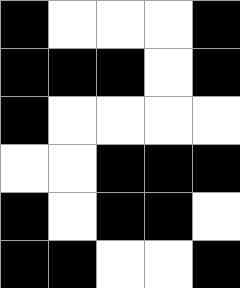[["black", "white", "white", "white", "black"], ["black", "black", "black", "white", "black"], ["black", "white", "white", "white", "white"], ["white", "white", "black", "black", "black"], ["black", "white", "black", "black", "white"], ["black", "black", "white", "white", "black"]]